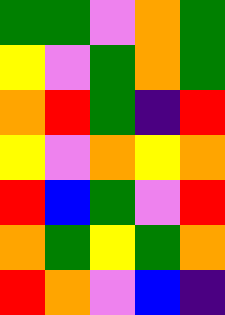[["green", "green", "violet", "orange", "green"], ["yellow", "violet", "green", "orange", "green"], ["orange", "red", "green", "indigo", "red"], ["yellow", "violet", "orange", "yellow", "orange"], ["red", "blue", "green", "violet", "red"], ["orange", "green", "yellow", "green", "orange"], ["red", "orange", "violet", "blue", "indigo"]]